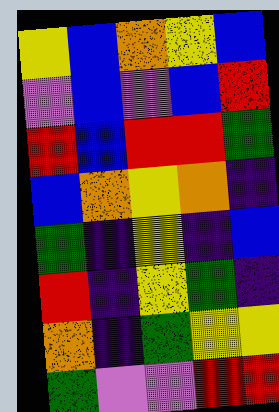[["yellow", "blue", "orange", "yellow", "blue"], ["violet", "blue", "violet", "blue", "red"], ["red", "blue", "red", "red", "green"], ["blue", "orange", "yellow", "orange", "indigo"], ["green", "indigo", "yellow", "indigo", "blue"], ["red", "indigo", "yellow", "green", "indigo"], ["orange", "indigo", "green", "yellow", "yellow"], ["green", "violet", "violet", "red", "red"]]